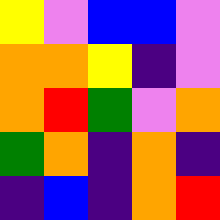[["yellow", "violet", "blue", "blue", "violet"], ["orange", "orange", "yellow", "indigo", "violet"], ["orange", "red", "green", "violet", "orange"], ["green", "orange", "indigo", "orange", "indigo"], ["indigo", "blue", "indigo", "orange", "red"]]